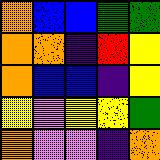[["orange", "blue", "blue", "green", "green"], ["orange", "orange", "indigo", "red", "yellow"], ["orange", "blue", "blue", "indigo", "yellow"], ["yellow", "violet", "yellow", "yellow", "green"], ["orange", "violet", "violet", "indigo", "orange"]]